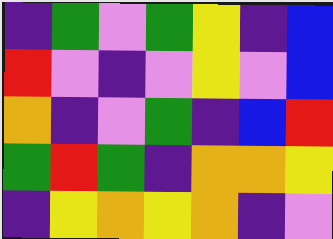[["indigo", "green", "violet", "green", "yellow", "indigo", "blue"], ["red", "violet", "indigo", "violet", "yellow", "violet", "blue"], ["orange", "indigo", "violet", "green", "indigo", "blue", "red"], ["green", "red", "green", "indigo", "orange", "orange", "yellow"], ["indigo", "yellow", "orange", "yellow", "orange", "indigo", "violet"]]